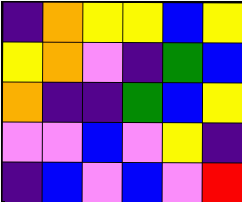[["indigo", "orange", "yellow", "yellow", "blue", "yellow"], ["yellow", "orange", "violet", "indigo", "green", "blue"], ["orange", "indigo", "indigo", "green", "blue", "yellow"], ["violet", "violet", "blue", "violet", "yellow", "indigo"], ["indigo", "blue", "violet", "blue", "violet", "red"]]